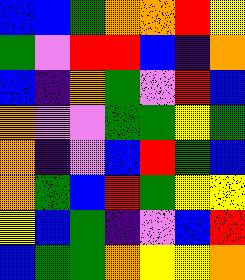[["blue", "blue", "green", "orange", "orange", "red", "yellow"], ["green", "violet", "red", "red", "blue", "indigo", "orange"], ["blue", "indigo", "orange", "green", "violet", "red", "blue"], ["orange", "violet", "violet", "green", "green", "yellow", "green"], ["orange", "indigo", "violet", "blue", "red", "green", "blue"], ["orange", "green", "blue", "red", "green", "yellow", "yellow"], ["yellow", "blue", "green", "indigo", "violet", "blue", "red"], ["blue", "green", "green", "orange", "yellow", "yellow", "orange"]]